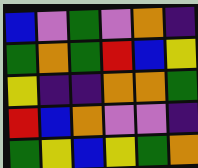[["blue", "violet", "green", "violet", "orange", "indigo"], ["green", "orange", "green", "red", "blue", "yellow"], ["yellow", "indigo", "indigo", "orange", "orange", "green"], ["red", "blue", "orange", "violet", "violet", "indigo"], ["green", "yellow", "blue", "yellow", "green", "orange"]]